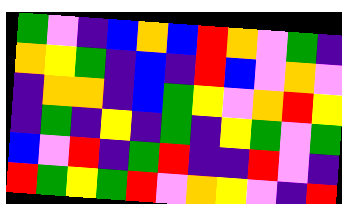[["green", "violet", "indigo", "blue", "orange", "blue", "red", "orange", "violet", "green", "indigo"], ["orange", "yellow", "green", "indigo", "blue", "indigo", "red", "blue", "violet", "orange", "violet"], ["indigo", "orange", "orange", "indigo", "blue", "green", "yellow", "violet", "orange", "red", "yellow"], ["indigo", "green", "indigo", "yellow", "indigo", "green", "indigo", "yellow", "green", "violet", "green"], ["blue", "violet", "red", "indigo", "green", "red", "indigo", "indigo", "red", "violet", "indigo"], ["red", "green", "yellow", "green", "red", "violet", "orange", "yellow", "violet", "indigo", "red"]]